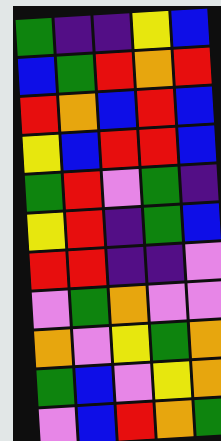[["green", "indigo", "indigo", "yellow", "blue"], ["blue", "green", "red", "orange", "red"], ["red", "orange", "blue", "red", "blue"], ["yellow", "blue", "red", "red", "blue"], ["green", "red", "violet", "green", "indigo"], ["yellow", "red", "indigo", "green", "blue"], ["red", "red", "indigo", "indigo", "violet"], ["violet", "green", "orange", "violet", "violet"], ["orange", "violet", "yellow", "green", "orange"], ["green", "blue", "violet", "yellow", "orange"], ["violet", "blue", "red", "orange", "green"]]